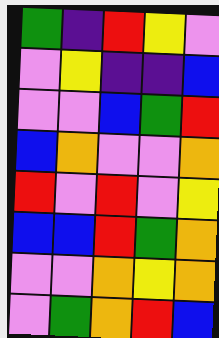[["green", "indigo", "red", "yellow", "violet"], ["violet", "yellow", "indigo", "indigo", "blue"], ["violet", "violet", "blue", "green", "red"], ["blue", "orange", "violet", "violet", "orange"], ["red", "violet", "red", "violet", "yellow"], ["blue", "blue", "red", "green", "orange"], ["violet", "violet", "orange", "yellow", "orange"], ["violet", "green", "orange", "red", "blue"]]